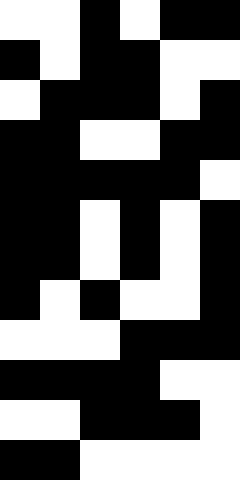[["white", "white", "black", "white", "black", "black"], ["black", "white", "black", "black", "white", "white"], ["white", "black", "black", "black", "white", "black"], ["black", "black", "white", "white", "black", "black"], ["black", "black", "black", "black", "black", "white"], ["black", "black", "white", "black", "white", "black"], ["black", "black", "white", "black", "white", "black"], ["black", "white", "black", "white", "white", "black"], ["white", "white", "white", "black", "black", "black"], ["black", "black", "black", "black", "white", "white"], ["white", "white", "black", "black", "black", "white"], ["black", "black", "white", "white", "white", "white"]]